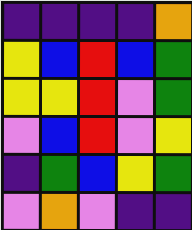[["indigo", "indigo", "indigo", "indigo", "orange"], ["yellow", "blue", "red", "blue", "green"], ["yellow", "yellow", "red", "violet", "green"], ["violet", "blue", "red", "violet", "yellow"], ["indigo", "green", "blue", "yellow", "green"], ["violet", "orange", "violet", "indigo", "indigo"]]